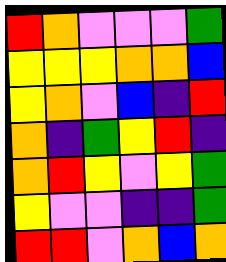[["red", "orange", "violet", "violet", "violet", "green"], ["yellow", "yellow", "yellow", "orange", "orange", "blue"], ["yellow", "orange", "violet", "blue", "indigo", "red"], ["orange", "indigo", "green", "yellow", "red", "indigo"], ["orange", "red", "yellow", "violet", "yellow", "green"], ["yellow", "violet", "violet", "indigo", "indigo", "green"], ["red", "red", "violet", "orange", "blue", "orange"]]